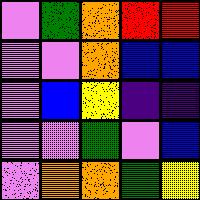[["violet", "green", "orange", "red", "red"], ["violet", "violet", "orange", "blue", "blue"], ["violet", "blue", "yellow", "indigo", "indigo"], ["violet", "violet", "green", "violet", "blue"], ["violet", "orange", "orange", "green", "yellow"]]